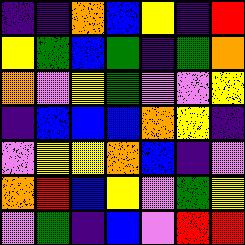[["indigo", "indigo", "orange", "blue", "yellow", "indigo", "red"], ["yellow", "green", "blue", "green", "indigo", "green", "orange"], ["orange", "violet", "yellow", "green", "violet", "violet", "yellow"], ["indigo", "blue", "blue", "blue", "orange", "yellow", "indigo"], ["violet", "yellow", "yellow", "orange", "blue", "indigo", "violet"], ["orange", "red", "blue", "yellow", "violet", "green", "yellow"], ["violet", "green", "indigo", "blue", "violet", "red", "red"]]